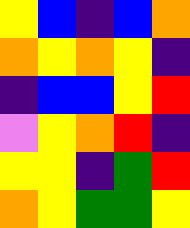[["yellow", "blue", "indigo", "blue", "orange"], ["orange", "yellow", "orange", "yellow", "indigo"], ["indigo", "blue", "blue", "yellow", "red"], ["violet", "yellow", "orange", "red", "indigo"], ["yellow", "yellow", "indigo", "green", "red"], ["orange", "yellow", "green", "green", "yellow"]]